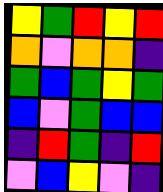[["yellow", "green", "red", "yellow", "red"], ["orange", "violet", "orange", "orange", "indigo"], ["green", "blue", "green", "yellow", "green"], ["blue", "violet", "green", "blue", "blue"], ["indigo", "red", "green", "indigo", "red"], ["violet", "blue", "yellow", "violet", "indigo"]]